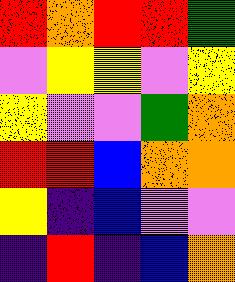[["red", "orange", "red", "red", "green"], ["violet", "yellow", "yellow", "violet", "yellow"], ["yellow", "violet", "violet", "green", "orange"], ["red", "red", "blue", "orange", "orange"], ["yellow", "indigo", "blue", "violet", "violet"], ["indigo", "red", "indigo", "blue", "orange"]]